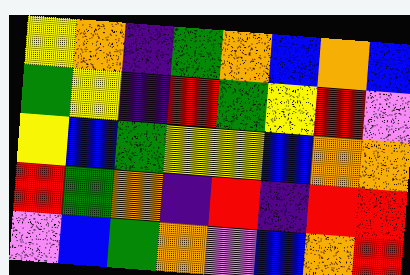[["yellow", "orange", "indigo", "green", "orange", "blue", "orange", "blue"], ["green", "yellow", "indigo", "red", "green", "yellow", "red", "violet"], ["yellow", "blue", "green", "yellow", "yellow", "blue", "orange", "orange"], ["red", "green", "orange", "indigo", "red", "indigo", "red", "red"], ["violet", "blue", "green", "orange", "violet", "blue", "orange", "red"]]